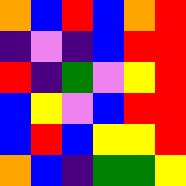[["orange", "blue", "red", "blue", "orange", "red"], ["indigo", "violet", "indigo", "blue", "red", "red"], ["red", "indigo", "green", "violet", "yellow", "red"], ["blue", "yellow", "violet", "blue", "red", "red"], ["blue", "red", "blue", "yellow", "yellow", "red"], ["orange", "blue", "indigo", "green", "green", "yellow"]]